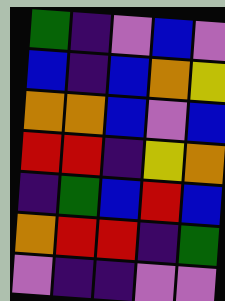[["green", "indigo", "violet", "blue", "violet"], ["blue", "indigo", "blue", "orange", "yellow"], ["orange", "orange", "blue", "violet", "blue"], ["red", "red", "indigo", "yellow", "orange"], ["indigo", "green", "blue", "red", "blue"], ["orange", "red", "red", "indigo", "green"], ["violet", "indigo", "indigo", "violet", "violet"]]